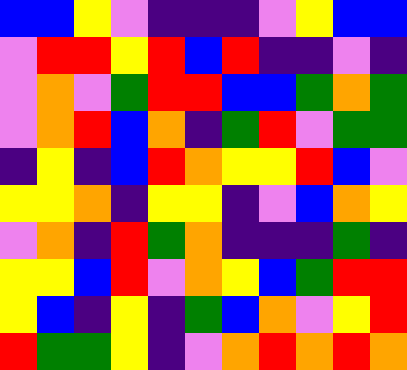[["blue", "blue", "yellow", "violet", "indigo", "indigo", "indigo", "violet", "yellow", "blue", "blue"], ["violet", "red", "red", "yellow", "red", "blue", "red", "indigo", "indigo", "violet", "indigo"], ["violet", "orange", "violet", "green", "red", "red", "blue", "blue", "green", "orange", "green"], ["violet", "orange", "red", "blue", "orange", "indigo", "green", "red", "violet", "green", "green"], ["indigo", "yellow", "indigo", "blue", "red", "orange", "yellow", "yellow", "red", "blue", "violet"], ["yellow", "yellow", "orange", "indigo", "yellow", "yellow", "indigo", "violet", "blue", "orange", "yellow"], ["violet", "orange", "indigo", "red", "green", "orange", "indigo", "indigo", "indigo", "green", "indigo"], ["yellow", "yellow", "blue", "red", "violet", "orange", "yellow", "blue", "green", "red", "red"], ["yellow", "blue", "indigo", "yellow", "indigo", "green", "blue", "orange", "violet", "yellow", "red"], ["red", "green", "green", "yellow", "indigo", "violet", "orange", "red", "orange", "red", "orange"]]